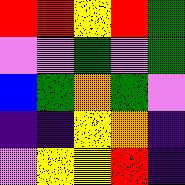[["red", "red", "yellow", "red", "green"], ["violet", "violet", "green", "violet", "green"], ["blue", "green", "orange", "green", "violet"], ["indigo", "indigo", "yellow", "orange", "indigo"], ["violet", "yellow", "yellow", "red", "indigo"]]